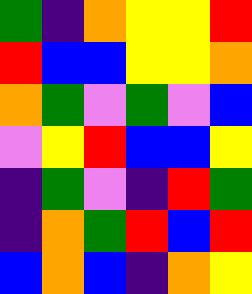[["green", "indigo", "orange", "yellow", "yellow", "red"], ["red", "blue", "blue", "yellow", "yellow", "orange"], ["orange", "green", "violet", "green", "violet", "blue"], ["violet", "yellow", "red", "blue", "blue", "yellow"], ["indigo", "green", "violet", "indigo", "red", "green"], ["indigo", "orange", "green", "red", "blue", "red"], ["blue", "orange", "blue", "indigo", "orange", "yellow"]]